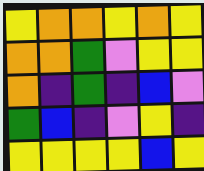[["yellow", "orange", "orange", "yellow", "orange", "yellow"], ["orange", "orange", "green", "violet", "yellow", "yellow"], ["orange", "indigo", "green", "indigo", "blue", "violet"], ["green", "blue", "indigo", "violet", "yellow", "indigo"], ["yellow", "yellow", "yellow", "yellow", "blue", "yellow"]]